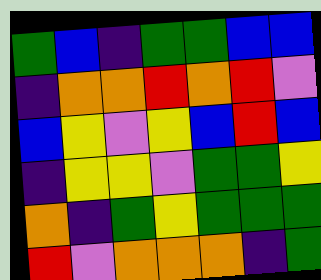[["green", "blue", "indigo", "green", "green", "blue", "blue"], ["indigo", "orange", "orange", "red", "orange", "red", "violet"], ["blue", "yellow", "violet", "yellow", "blue", "red", "blue"], ["indigo", "yellow", "yellow", "violet", "green", "green", "yellow"], ["orange", "indigo", "green", "yellow", "green", "green", "green"], ["red", "violet", "orange", "orange", "orange", "indigo", "green"]]